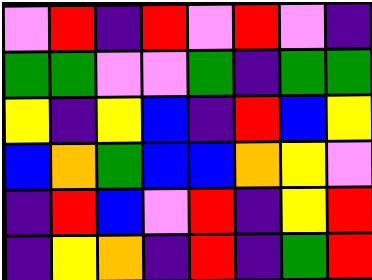[["violet", "red", "indigo", "red", "violet", "red", "violet", "indigo"], ["green", "green", "violet", "violet", "green", "indigo", "green", "green"], ["yellow", "indigo", "yellow", "blue", "indigo", "red", "blue", "yellow"], ["blue", "orange", "green", "blue", "blue", "orange", "yellow", "violet"], ["indigo", "red", "blue", "violet", "red", "indigo", "yellow", "red"], ["indigo", "yellow", "orange", "indigo", "red", "indigo", "green", "red"]]